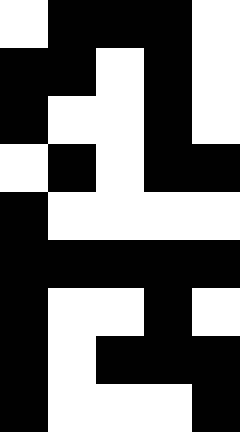[["white", "black", "black", "black", "white"], ["black", "black", "white", "black", "white"], ["black", "white", "white", "black", "white"], ["white", "black", "white", "black", "black"], ["black", "white", "white", "white", "white"], ["black", "black", "black", "black", "black"], ["black", "white", "white", "black", "white"], ["black", "white", "black", "black", "black"], ["black", "white", "white", "white", "black"]]